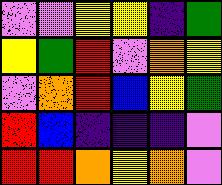[["violet", "violet", "yellow", "yellow", "indigo", "green"], ["yellow", "green", "red", "violet", "orange", "yellow"], ["violet", "orange", "red", "blue", "yellow", "green"], ["red", "blue", "indigo", "indigo", "indigo", "violet"], ["red", "red", "orange", "yellow", "orange", "violet"]]